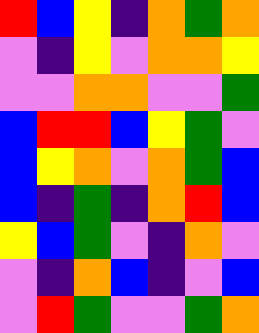[["red", "blue", "yellow", "indigo", "orange", "green", "orange"], ["violet", "indigo", "yellow", "violet", "orange", "orange", "yellow"], ["violet", "violet", "orange", "orange", "violet", "violet", "green"], ["blue", "red", "red", "blue", "yellow", "green", "violet"], ["blue", "yellow", "orange", "violet", "orange", "green", "blue"], ["blue", "indigo", "green", "indigo", "orange", "red", "blue"], ["yellow", "blue", "green", "violet", "indigo", "orange", "violet"], ["violet", "indigo", "orange", "blue", "indigo", "violet", "blue"], ["violet", "red", "green", "violet", "violet", "green", "orange"]]